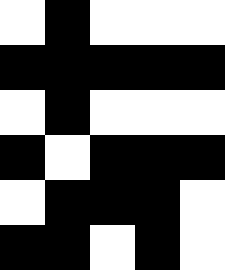[["white", "black", "white", "white", "white"], ["black", "black", "black", "black", "black"], ["white", "black", "white", "white", "white"], ["black", "white", "black", "black", "black"], ["white", "black", "black", "black", "white"], ["black", "black", "white", "black", "white"]]